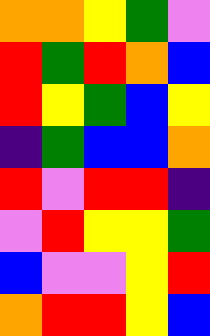[["orange", "orange", "yellow", "green", "violet"], ["red", "green", "red", "orange", "blue"], ["red", "yellow", "green", "blue", "yellow"], ["indigo", "green", "blue", "blue", "orange"], ["red", "violet", "red", "red", "indigo"], ["violet", "red", "yellow", "yellow", "green"], ["blue", "violet", "violet", "yellow", "red"], ["orange", "red", "red", "yellow", "blue"]]